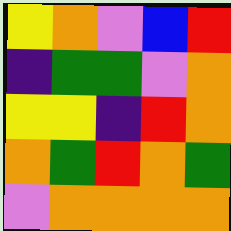[["yellow", "orange", "violet", "blue", "red"], ["indigo", "green", "green", "violet", "orange"], ["yellow", "yellow", "indigo", "red", "orange"], ["orange", "green", "red", "orange", "green"], ["violet", "orange", "orange", "orange", "orange"]]